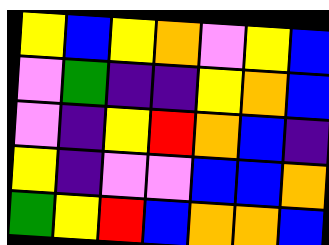[["yellow", "blue", "yellow", "orange", "violet", "yellow", "blue"], ["violet", "green", "indigo", "indigo", "yellow", "orange", "blue"], ["violet", "indigo", "yellow", "red", "orange", "blue", "indigo"], ["yellow", "indigo", "violet", "violet", "blue", "blue", "orange"], ["green", "yellow", "red", "blue", "orange", "orange", "blue"]]